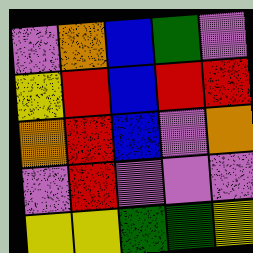[["violet", "orange", "blue", "green", "violet"], ["yellow", "red", "blue", "red", "red"], ["orange", "red", "blue", "violet", "orange"], ["violet", "red", "violet", "violet", "violet"], ["yellow", "yellow", "green", "green", "yellow"]]